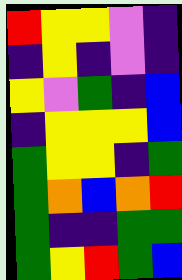[["red", "yellow", "yellow", "violet", "indigo"], ["indigo", "yellow", "indigo", "violet", "indigo"], ["yellow", "violet", "green", "indigo", "blue"], ["indigo", "yellow", "yellow", "yellow", "blue"], ["green", "yellow", "yellow", "indigo", "green"], ["green", "orange", "blue", "orange", "red"], ["green", "indigo", "indigo", "green", "green"], ["green", "yellow", "red", "green", "blue"]]